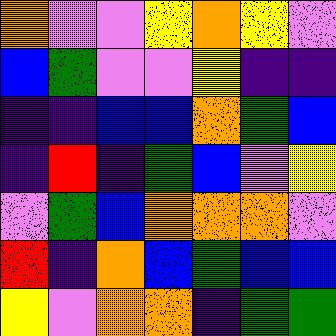[["orange", "violet", "violet", "yellow", "orange", "yellow", "violet"], ["blue", "green", "violet", "violet", "yellow", "indigo", "indigo"], ["indigo", "indigo", "blue", "blue", "orange", "green", "blue"], ["indigo", "red", "indigo", "green", "blue", "violet", "yellow"], ["violet", "green", "blue", "orange", "orange", "orange", "violet"], ["red", "indigo", "orange", "blue", "green", "blue", "blue"], ["yellow", "violet", "orange", "orange", "indigo", "green", "green"]]